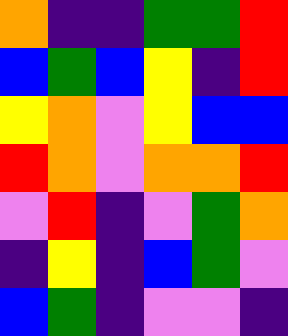[["orange", "indigo", "indigo", "green", "green", "red"], ["blue", "green", "blue", "yellow", "indigo", "red"], ["yellow", "orange", "violet", "yellow", "blue", "blue"], ["red", "orange", "violet", "orange", "orange", "red"], ["violet", "red", "indigo", "violet", "green", "orange"], ["indigo", "yellow", "indigo", "blue", "green", "violet"], ["blue", "green", "indigo", "violet", "violet", "indigo"]]